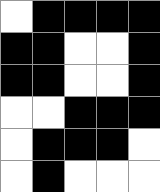[["white", "black", "black", "black", "black"], ["black", "black", "white", "white", "black"], ["black", "black", "white", "white", "black"], ["white", "white", "black", "black", "black"], ["white", "black", "black", "black", "white"], ["white", "black", "white", "white", "white"]]